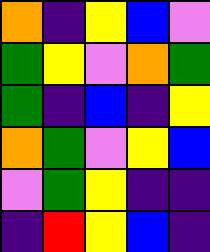[["orange", "indigo", "yellow", "blue", "violet"], ["green", "yellow", "violet", "orange", "green"], ["green", "indigo", "blue", "indigo", "yellow"], ["orange", "green", "violet", "yellow", "blue"], ["violet", "green", "yellow", "indigo", "indigo"], ["indigo", "red", "yellow", "blue", "indigo"]]